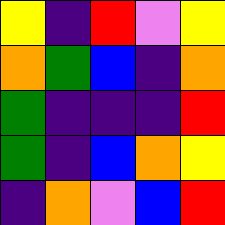[["yellow", "indigo", "red", "violet", "yellow"], ["orange", "green", "blue", "indigo", "orange"], ["green", "indigo", "indigo", "indigo", "red"], ["green", "indigo", "blue", "orange", "yellow"], ["indigo", "orange", "violet", "blue", "red"]]